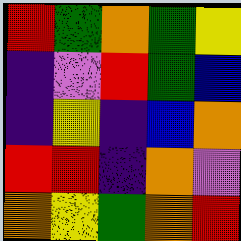[["red", "green", "orange", "green", "yellow"], ["indigo", "violet", "red", "green", "blue"], ["indigo", "yellow", "indigo", "blue", "orange"], ["red", "red", "indigo", "orange", "violet"], ["orange", "yellow", "green", "orange", "red"]]